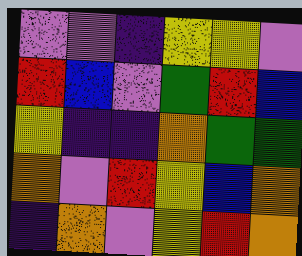[["violet", "violet", "indigo", "yellow", "yellow", "violet"], ["red", "blue", "violet", "green", "red", "blue"], ["yellow", "indigo", "indigo", "orange", "green", "green"], ["orange", "violet", "red", "yellow", "blue", "orange"], ["indigo", "orange", "violet", "yellow", "red", "orange"]]